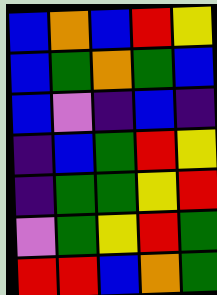[["blue", "orange", "blue", "red", "yellow"], ["blue", "green", "orange", "green", "blue"], ["blue", "violet", "indigo", "blue", "indigo"], ["indigo", "blue", "green", "red", "yellow"], ["indigo", "green", "green", "yellow", "red"], ["violet", "green", "yellow", "red", "green"], ["red", "red", "blue", "orange", "green"]]